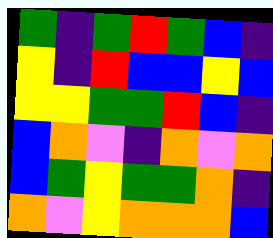[["green", "indigo", "green", "red", "green", "blue", "indigo"], ["yellow", "indigo", "red", "blue", "blue", "yellow", "blue"], ["yellow", "yellow", "green", "green", "red", "blue", "indigo"], ["blue", "orange", "violet", "indigo", "orange", "violet", "orange"], ["blue", "green", "yellow", "green", "green", "orange", "indigo"], ["orange", "violet", "yellow", "orange", "orange", "orange", "blue"]]